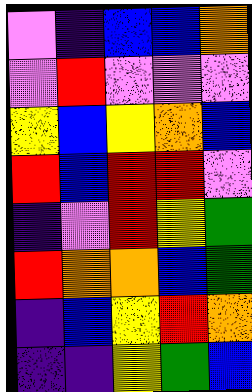[["violet", "indigo", "blue", "blue", "orange"], ["violet", "red", "violet", "violet", "violet"], ["yellow", "blue", "yellow", "orange", "blue"], ["red", "blue", "red", "red", "violet"], ["indigo", "violet", "red", "yellow", "green"], ["red", "orange", "orange", "blue", "green"], ["indigo", "blue", "yellow", "red", "orange"], ["indigo", "indigo", "yellow", "green", "blue"]]